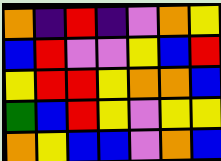[["orange", "indigo", "red", "indigo", "violet", "orange", "yellow"], ["blue", "red", "violet", "violet", "yellow", "blue", "red"], ["yellow", "red", "red", "yellow", "orange", "orange", "blue"], ["green", "blue", "red", "yellow", "violet", "yellow", "yellow"], ["orange", "yellow", "blue", "blue", "violet", "orange", "blue"]]